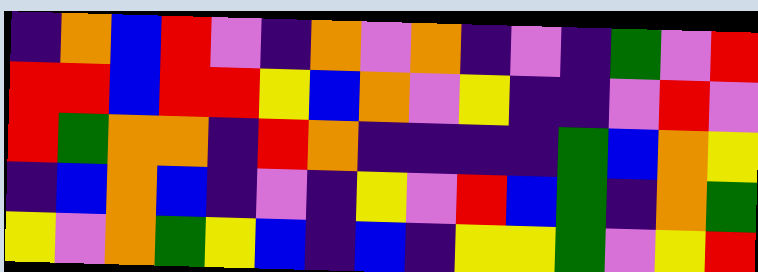[["indigo", "orange", "blue", "red", "violet", "indigo", "orange", "violet", "orange", "indigo", "violet", "indigo", "green", "violet", "red"], ["red", "red", "blue", "red", "red", "yellow", "blue", "orange", "violet", "yellow", "indigo", "indigo", "violet", "red", "violet"], ["red", "green", "orange", "orange", "indigo", "red", "orange", "indigo", "indigo", "indigo", "indigo", "green", "blue", "orange", "yellow"], ["indigo", "blue", "orange", "blue", "indigo", "violet", "indigo", "yellow", "violet", "red", "blue", "green", "indigo", "orange", "green"], ["yellow", "violet", "orange", "green", "yellow", "blue", "indigo", "blue", "indigo", "yellow", "yellow", "green", "violet", "yellow", "red"]]